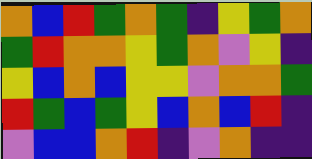[["orange", "blue", "red", "green", "orange", "green", "indigo", "yellow", "green", "orange"], ["green", "red", "orange", "orange", "yellow", "green", "orange", "violet", "yellow", "indigo"], ["yellow", "blue", "orange", "blue", "yellow", "yellow", "violet", "orange", "orange", "green"], ["red", "green", "blue", "green", "yellow", "blue", "orange", "blue", "red", "indigo"], ["violet", "blue", "blue", "orange", "red", "indigo", "violet", "orange", "indigo", "indigo"]]